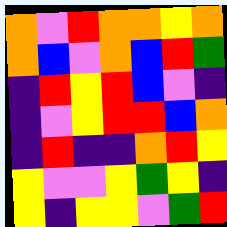[["orange", "violet", "red", "orange", "orange", "yellow", "orange"], ["orange", "blue", "violet", "orange", "blue", "red", "green"], ["indigo", "red", "yellow", "red", "blue", "violet", "indigo"], ["indigo", "violet", "yellow", "red", "red", "blue", "orange"], ["indigo", "red", "indigo", "indigo", "orange", "red", "yellow"], ["yellow", "violet", "violet", "yellow", "green", "yellow", "indigo"], ["yellow", "indigo", "yellow", "yellow", "violet", "green", "red"]]